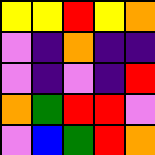[["yellow", "yellow", "red", "yellow", "orange"], ["violet", "indigo", "orange", "indigo", "indigo"], ["violet", "indigo", "violet", "indigo", "red"], ["orange", "green", "red", "red", "violet"], ["violet", "blue", "green", "red", "orange"]]